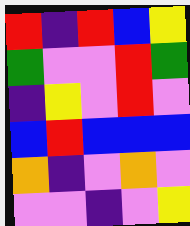[["red", "indigo", "red", "blue", "yellow"], ["green", "violet", "violet", "red", "green"], ["indigo", "yellow", "violet", "red", "violet"], ["blue", "red", "blue", "blue", "blue"], ["orange", "indigo", "violet", "orange", "violet"], ["violet", "violet", "indigo", "violet", "yellow"]]